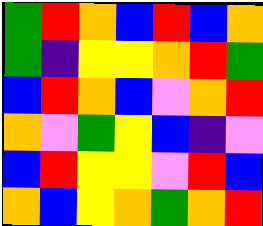[["green", "red", "orange", "blue", "red", "blue", "orange"], ["green", "indigo", "yellow", "yellow", "orange", "red", "green"], ["blue", "red", "orange", "blue", "violet", "orange", "red"], ["orange", "violet", "green", "yellow", "blue", "indigo", "violet"], ["blue", "red", "yellow", "yellow", "violet", "red", "blue"], ["orange", "blue", "yellow", "orange", "green", "orange", "red"]]